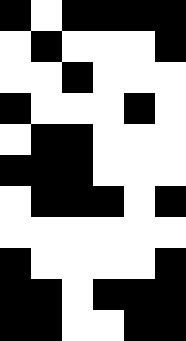[["black", "white", "black", "black", "black", "black"], ["white", "black", "white", "white", "white", "black"], ["white", "white", "black", "white", "white", "white"], ["black", "white", "white", "white", "black", "white"], ["white", "black", "black", "white", "white", "white"], ["black", "black", "black", "white", "white", "white"], ["white", "black", "black", "black", "white", "black"], ["white", "white", "white", "white", "white", "white"], ["black", "white", "white", "white", "white", "black"], ["black", "black", "white", "black", "black", "black"], ["black", "black", "white", "white", "black", "black"]]